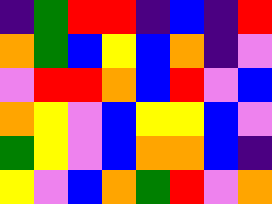[["indigo", "green", "red", "red", "indigo", "blue", "indigo", "red"], ["orange", "green", "blue", "yellow", "blue", "orange", "indigo", "violet"], ["violet", "red", "red", "orange", "blue", "red", "violet", "blue"], ["orange", "yellow", "violet", "blue", "yellow", "yellow", "blue", "violet"], ["green", "yellow", "violet", "blue", "orange", "orange", "blue", "indigo"], ["yellow", "violet", "blue", "orange", "green", "red", "violet", "orange"]]